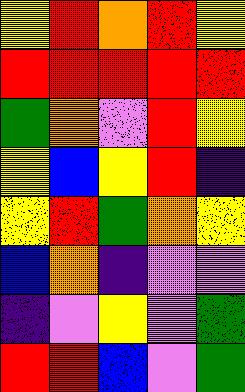[["yellow", "red", "orange", "red", "yellow"], ["red", "red", "red", "red", "red"], ["green", "orange", "violet", "red", "yellow"], ["yellow", "blue", "yellow", "red", "indigo"], ["yellow", "red", "green", "orange", "yellow"], ["blue", "orange", "indigo", "violet", "violet"], ["indigo", "violet", "yellow", "violet", "green"], ["red", "red", "blue", "violet", "green"]]